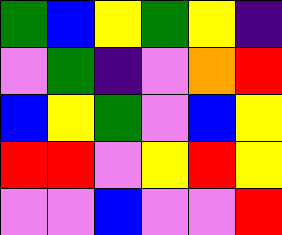[["green", "blue", "yellow", "green", "yellow", "indigo"], ["violet", "green", "indigo", "violet", "orange", "red"], ["blue", "yellow", "green", "violet", "blue", "yellow"], ["red", "red", "violet", "yellow", "red", "yellow"], ["violet", "violet", "blue", "violet", "violet", "red"]]